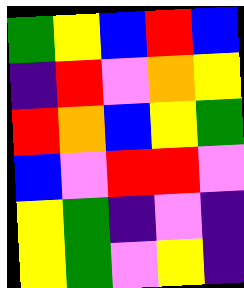[["green", "yellow", "blue", "red", "blue"], ["indigo", "red", "violet", "orange", "yellow"], ["red", "orange", "blue", "yellow", "green"], ["blue", "violet", "red", "red", "violet"], ["yellow", "green", "indigo", "violet", "indigo"], ["yellow", "green", "violet", "yellow", "indigo"]]